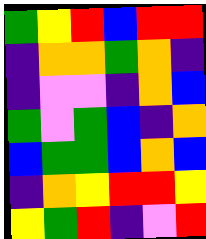[["green", "yellow", "red", "blue", "red", "red"], ["indigo", "orange", "orange", "green", "orange", "indigo"], ["indigo", "violet", "violet", "indigo", "orange", "blue"], ["green", "violet", "green", "blue", "indigo", "orange"], ["blue", "green", "green", "blue", "orange", "blue"], ["indigo", "orange", "yellow", "red", "red", "yellow"], ["yellow", "green", "red", "indigo", "violet", "red"]]